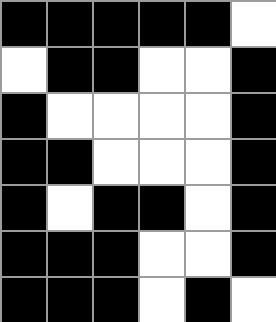[["black", "black", "black", "black", "black", "white"], ["white", "black", "black", "white", "white", "black"], ["black", "white", "white", "white", "white", "black"], ["black", "black", "white", "white", "white", "black"], ["black", "white", "black", "black", "white", "black"], ["black", "black", "black", "white", "white", "black"], ["black", "black", "black", "white", "black", "white"]]